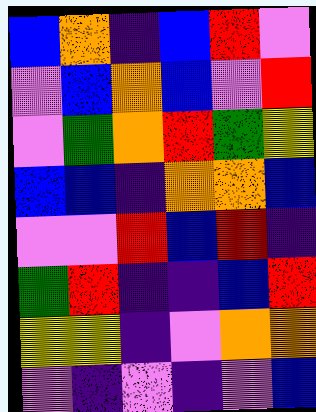[["blue", "orange", "indigo", "blue", "red", "violet"], ["violet", "blue", "orange", "blue", "violet", "red"], ["violet", "green", "orange", "red", "green", "yellow"], ["blue", "blue", "indigo", "orange", "orange", "blue"], ["violet", "violet", "red", "blue", "red", "indigo"], ["green", "red", "indigo", "indigo", "blue", "red"], ["yellow", "yellow", "indigo", "violet", "orange", "orange"], ["violet", "indigo", "violet", "indigo", "violet", "blue"]]